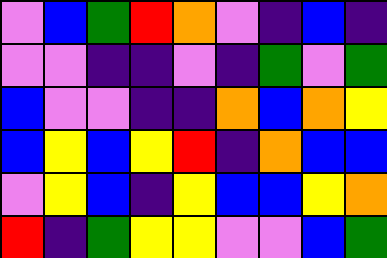[["violet", "blue", "green", "red", "orange", "violet", "indigo", "blue", "indigo"], ["violet", "violet", "indigo", "indigo", "violet", "indigo", "green", "violet", "green"], ["blue", "violet", "violet", "indigo", "indigo", "orange", "blue", "orange", "yellow"], ["blue", "yellow", "blue", "yellow", "red", "indigo", "orange", "blue", "blue"], ["violet", "yellow", "blue", "indigo", "yellow", "blue", "blue", "yellow", "orange"], ["red", "indigo", "green", "yellow", "yellow", "violet", "violet", "blue", "green"]]